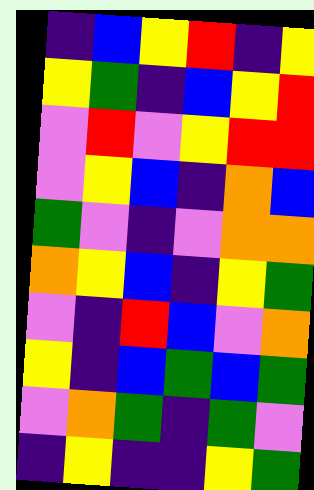[["indigo", "blue", "yellow", "red", "indigo", "yellow"], ["yellow", "green", "indigo", "blue", "yellow", "red"], ["violet", "red", "violet", "yellow", "red", "red"], ["violet", "yellow", "blue", "indigo", "orange", "blue"], ["green", "violet", "indigo", "violet", "orange", "orange"], ["orange", "yellow", "blue", "indigo", "yellow", "green"], ["violet", "indigo", "red", "blue", "violet", "orange"], ["yellow", "indigo", "blue", "green", "blue", "green"], ["violet", "orange", "green", "indigo", "green", "violet"], ["indigo", "yellow", "indigo", "indigo", "yellow", "green"]]